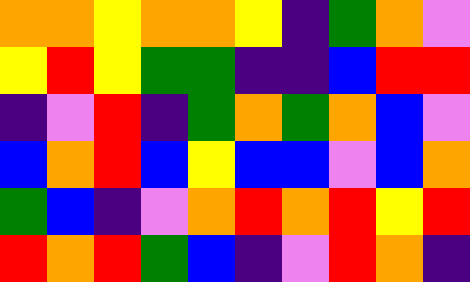[["orange", "orange", "yellow", "orange", "orange", "yellow", "indigo", "green", "orange", "violet"], ["yellow", "red", "yellow", "green", "green", "indigo", "indigo", "blue", "red", "red"], ["indigo", "violet", "red", "indigo", "green", "orange", "green", "orange", "blue", "violet"], ["blue", "orange", "red", "blue", "yellow", "blue", "blue", "violet", "blue", "orange"], ["green", "blue", "indigo", "violet", "orange", "red", "orange", "red", "yellow", "red"], ["red", "orange", "red", "green", "blue", "indigo", "violet", "red", "orange", "indigo"]]